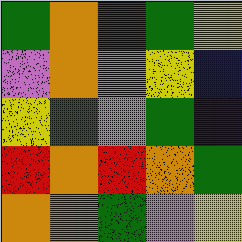[["green", "orange", "red", "green", "yellow"], ["violet", "orange", "violet", "yellow", "blue"], ["yellow", "green", "violet", "green", "indigo"], ["red", "orange", "red", "orange", "green"], ["orange", "orange", "green", "violet", "yellow"]]